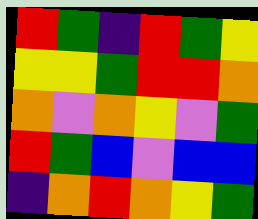[["red", "green", "indigo", "red", "green", "yellow"], ["yellow", "yellow", "green", "red", "red", "orange"], ["orange", "violet", "orange", "yellow", "violet", "green"], ["red", "green", "blue", "violet", "blue", "blue"], ["indigo", "orange", "red", "orange", "yellow", "green"]]